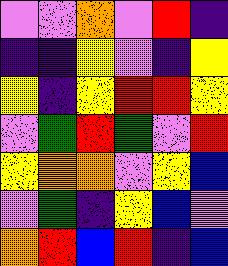[["violet", "violet", "orange", "violet", "red", "indigo"], ["indigo", "indigo", "yellow", "violet", "indigo", "yellow"], ["yellow", "indigo", "yellow", "red", "red", "yellow"], ["violet", "green", "red", "green", "violet", "red"], ["yellow", "orange", "orange", "violet", "yellow", "blue"], ["violet", "green", "indigo", "yellow", "blue", "violet"], ["orange", "red", "blue", "red", "indigo", "blue"]]